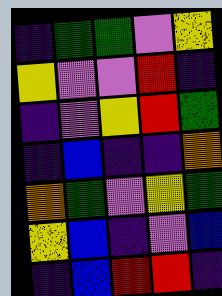[["indigo", "green", "green", "violet", "yellow"], ["yellow", "violet", "violet", "red", "indigo"], ["indigo", "violet", "yellow", "red", "green"], ["indigo", "blue", "indigo", "indigo", "orange"], ["orange", "green", "violet", "yellow", "green"], ["yellow", "blue", "indigo", "violet", "blue"], ["indigo", "blue", "red", "red", "indigo"]]